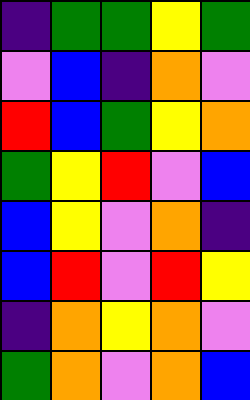[["indigo", "green", "green", "yellow", "green"], ["violet", "blue", "indigo", "orange", "violet"], ["red", "blue", "green", "yellow", "orange"], ["green", "yellow", "red", "violet", "blue"], ["blue", "yellow", "violet", "orange", "indigo"], ["blue", "red", "violet", "red", "yellow"], ["indigo", "orange", "yellow", "orange", "violet"], ["green", "orange", "violet", "orange", "blue"]]